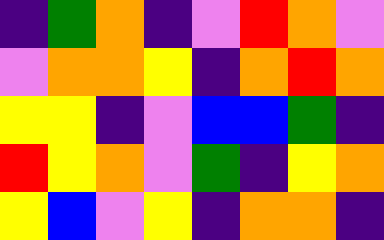[["indigo", "green", "orange", "indigo", "violet", "red", "orange", "violet"], ["violet", "orange", "orange", "yellow", "indigo", "orange", "red", "orange"], ["yellow", "yellow", "indigo", "violet", "blue", "blue", "green", "indigo"], ["red", "yellow", "orange", "violet", "green", "indigo", "yellow", "orange"], ["yellow", "blue", "violet", "yellow", "indigo", "orange", "orange", "indigo"]]